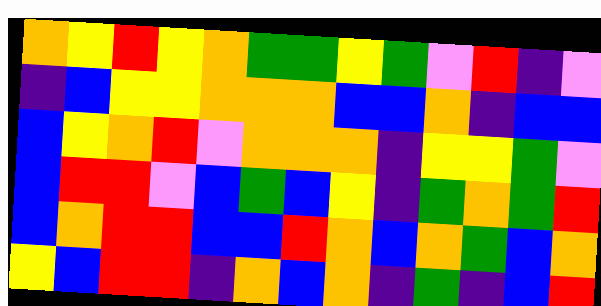[["orange", "yellow", "red", "yellow", "orange", "green", "green", "yellow", "green", "violet", "red", "indigo", "violet"], ["indigo", "blue", "yellow", "yellow", "orange", "orange", "orange", "blue", "blue", "orange", "indigo", "blue", "blue"], ["blue", "yellow", "orange", "red", "violet", "orange", "orange", "orange", "indigo", "yellow", "yellow", "green", "violet"], ["blue", "red", "red", "violet", "blue", "green", "blue", "yellow", "indigo", "green", "orange", "green", "red"], ["blue", "orange", "red", "red", "blue", "blue", "red", "orange", "blue", "orange", "green", "blue", "orange"], ["yellow", "blue", "red", "red", "indigo", "orange", "blue", "orange", "indigo", "green", "indigo", "blue", "red"]]